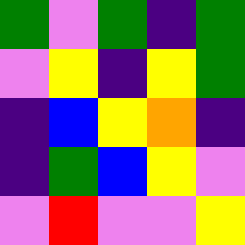[["green", "violet", "green", "indigo", "green"], ["violet", "yellow", "indigo", "yellow", "green"], ["indigo", "blue", "yellow", "orange", "indigo"], ["indigo", "green", "blue", "yellow", "violet"], ["violet", "red", "violet", "violet", "yellow"]]